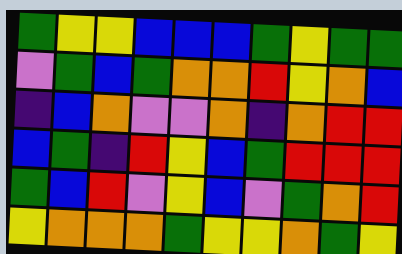[["green", "yellow", "yellow", "blue", "blue", "blue", "green", "yellow", "green", "green"], ["violet", "green", "blue", "green", "orange", "orange", "red", "yellow", "orange", "blue"], ["indigo", "blue", "orange", "violet", "violet", "orange", "indigo", "orange", "red", "red"], ["blue", "green", "indigo", "red", "yellow", "blue", "green", "red", "red", "red"], ["green", "blue", "red", "violet", "yellow", "blue", "violet", "green", "orange", "red"], ["yellow", "orange", "orange", "orange", "green", "yellow", "yellow", "orange", "green", "yellow"]]